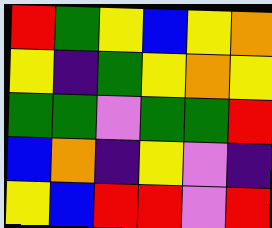[["red", "green", "yellow", "blue", "yellow", "orange"], ["yellow", "indigo", "green", "yellow", "orange", "yellow"], ["green", "green", "violet", "green", "green", "red"], ["blue", "orange", "indigo", "yellow", "violet", "indigo"], ["yellow", "blue", "red", "red", "violet", "red"]]